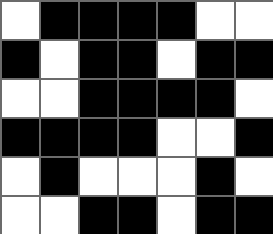[["white", "black", "black", "black", "black", "white", "white"], ["black", "white", "black", "black", "white", "black", "black"], ["white", "white", "black", "black", "black", "black", "white"], ["black", "black", "black", "black", "white", "white", "black"], ["white", "black", "white", "white", "white", "black", "white"], ["white", "white", "black", "black", "white", "black", "black"]]